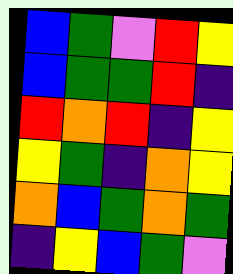[["blue", "green", "violet", "red", "yellow"], ["blue", "green", "green", "red", "indigo"], ["red", "orange", "red", "indigo", "yellow"], ["yellow", "green", "indigo", "orange", "yellow"], ["orange", "blue", "green", "orange", "green"], ["indigo", "yellow", "blue", "green", "violet"]]